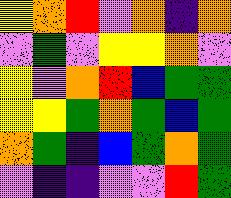[["yellow", "orange", "red", "violet", "orange", "indigo", "orange"], ["violet", "green", "violet", "yellow", "yellow", "orange", "violet"], ["yellow", "violet", "orange", "red", "blue", "green", "green"], ["yellow", "yellow", "green", "orange", "green", "blue", "green"], ["orange", "green", "indigo", "blue", "green", "orange", "green"], ["violet", "indigo", "indigo", "violet", "violet", "red", "green"]]